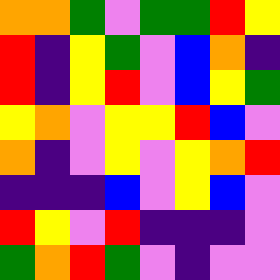[["orange", "orange", "green", "violet", "green", "green", "red", "yellow"], ["red", "indigo", "yellow", "green", "violet", "blue", "orange", "indigo"], ["red", "indigo", "yellow", "red", "violet", "blue", "yellow", "green"], ["yellow", "orange", "violet", "yellow", "yellow", "red", "blue", "violet"], ["orange", "indigo", "violet", "yellow", "violet", "yellow", "orange", "red"], ["indigo", "indigo", "indigo", "blue", "violet", "yellow", "blue", "violet"], ["red", "yellow", "violet", "red", "indigo", "indigo", "indigo", "violet"], ["green", "orange", "red", "green", "violet", "indigo", "violet", "violet"]]